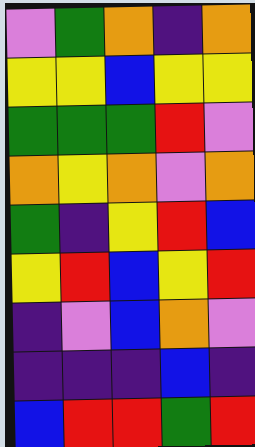[["violet", "green", "orange", "indigo", "orange"], ["yellow", "yellow", "blue", "yellow", "yellow"], ["green", "green", "green", "red", "violet"], ["orange", "yellow", "orange", "violet", "orange"], ["green", "indigo", "yellow", "red", "blue"], ["yellow", "red", "blue", "yellow", "red"], ["indigo", "violet", "blue", "orange", "violet"], ["indigo", "indigo", "indigo", "blue", "indigo"], ["blue", "red", "red", "green", "red"]]